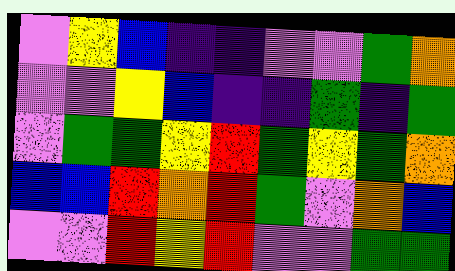[["violet", "yellow", "blue", "indigo", "indigo", "violet", "violet", "green", "orange"], ["violet", "violet", "yellow", "blue", "indigo", "indigo", "green", "indigo", "green"], ["violet", "green", "green", "yellow", "red", "green", "yellow", "green", "orange"], ["blue", "blue", "red", "orange", "red", "green", "violet", "orange", "blue"], ["violet", "violet", "red", "yellow", "red", "violet", "violet", "green", "green"]]